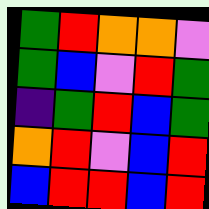[["green", "red", "orange", "orange", "violet"], ["green", "blue", "violet", "red", "green"], ["indigo", "green", "red", "blue", "green"], ["orange", "red", "violet", "blue", "red"], ["blue", "red", "red", "blue", "red"]]